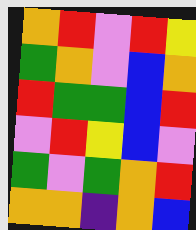[["orange", "red", "violet", "red", "yellow"], ["green", "orange", "violet", "blue", "orange"], ["red", "green", "green", "blue", "red"], ["violet", "red", "yellow", "blue", "violet"], ["green", "violet", "green", "orange", "red"], ["orange", "orange", "indigo", "orange", "blue"]]